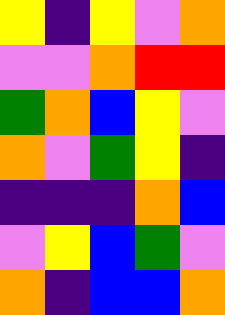[["yellow", "indigo", "yellow", "violet", "orange"], ["violet", "violet", "orange", "red", "red"], ["green", "orange", "blue", "yellow", "violet"], ["orange", "violet", "green", "yellow", "indigo"], ["indigo", "indigo", "indigo", "orange", "blue"], ["violet", "yellow", "blue", "green", "violet"], ["orange", "indigo", "blue", "blue", "orange"]]